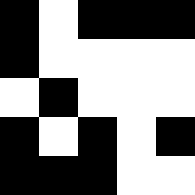[["black", "white", "black", "black", "black"], ["black", "white", "white", "white", "white"], ["white", "black", "white", "white", "white"], ["black", "white", "black", "white", "black"], ["black", "black", "black", "white", "white"]]